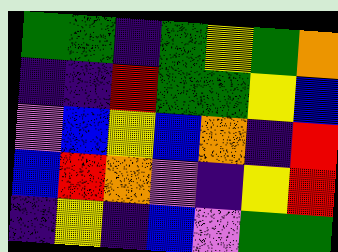[["green", "green", "indigo", "green", "yellow", "green", "orange"], ["indigo", "indigo", "red", "green", "green", "yellow", "blue"], ["violet", "blue", "yellow", "blue", "orange", "indigo", "red"], ["blue", "red", "orange", "violet", "indigo", "yellow", "red"], ["indigo", "yellow", "indigo", "blue", "violet", "green", "green"]]